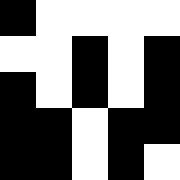[["black", "white", "white", "white", "white"], ["white", "white", "black", "white", "black"], ["black", "white", "black", "white", "black"], ["black", "black", "white", "black", "black"], ["black", "black", "white", "black", "white"]]